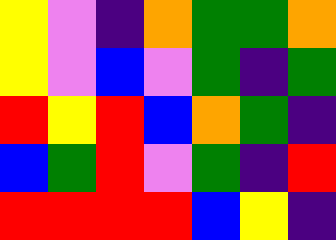[["yellow", "violet", "indigo", "orange", "green", "green", "orange"], ["yellow", "violet", "blue", "violet", "green", "indigo", "green"], ["red", "yellow", "red", "blue", "orange", "green", "indigo"], ["blue", "green", "red", "violet", "green", "indigo", "red"], ["red", "red", "red", "red", "blue", "yellow", "indigo"]]